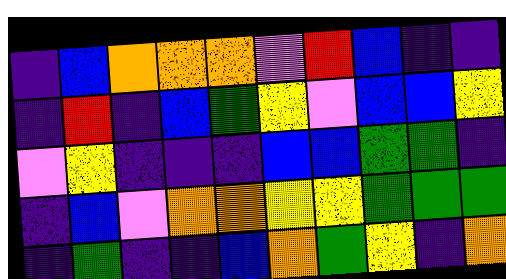[["indigo", "blue", "orange", "orange", "orange", "violet", "red", "blue", "indigo", "indigo"], ["indigo", "red", "indigo", "blue", "green", "yellow", "violet", "blue", "blue", "yellow"], ["violet", "yellow", "indigo", "indigo", "indigo", "blue", "blue", "green", "green", "indigo"], ["indigo", "blue", "violet", "orange", "orange", "yellow", "yellow", "green", "green", "green"], ["indigo", "green", "indigo", "indigo", "blue", "orange", "green", "yellow", "indigo", "orange"]]